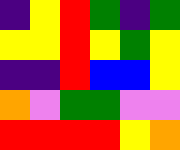[["indigo", "yellow", "red", "green", "indigo", "green"], ["yellow", "yellow", "red", "yellow", "green", "yellow"], ["indigo", "indigo", "red", "blue", "blue", "yellow"], ["orange", "violet", "green", "green", "violet", "violet"], ["red", "red", "red", "red", "yellow", "orange"]]